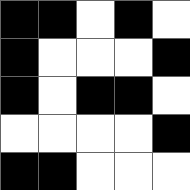[["black", "black", "white", "black", "white"], ["black", "white", "white", "white", "black"], ["black", "white", "black", "black", "white"], ["white", "white", "white", "white", "black"], ["black", "black", "white", "white", "white"]]